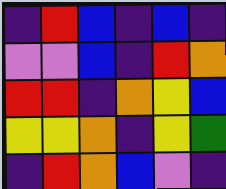[["indigo", "red", "blue", "indigo", "blue", "indigo"], ["violet", "violet", "blue", "indigo", "red", "orange"], ["red", "red", "indigo", "orange", "yellow", "blue"], ["yellow", "yellow", "orange", "indigo", "yellow", "green"], ["indigo", "red", "orange", "blue", "violet", "indigo"]]